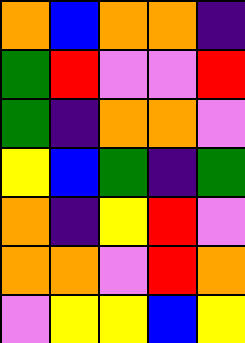[["orange", "blue", "orange", "orange", "indigo"], ["green", "red", "violet", "violet", "red"], ["green", "indigo", "orange", "orange", "violet"], ["yellow", "blue", "green", "indigo", "green"], ["orange", "indigo", "yellow", "red", "violet"], ["orange", "orange", "violet", "red", "orange"], ["violet", "yellow", "yellow", "blue", "yellow"]]